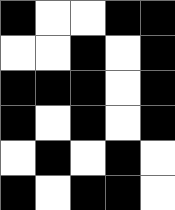[["black", "white", "white", "black", "black"], ["white", "white", "black", "white", "black"], ["black", "black", "black", "white", "black"], ["black", "white", "black", "white", "black"], ["white", "black", "white", "black", "white"], ["black", "white", "black", "black", "white"]]